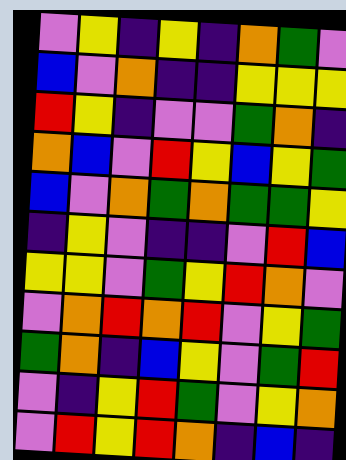[["violet", "yellow", "indigo", "yellow", "indigo", "orange", "green", "violet"], ["blue", "violet", "orange", "indigo", "indigo", "yellow", "yellow", "yellow"], ["red", "yellow", "indigo", "violet", "violet", "green", "orange", "indigo"], ["orange", "blue", "violet", "red", "yellow", "blue", "yellow", "green"], ["blue", "violet", "orange", "green", "orange", "green", "green", "yellow"], ["indigo", "yellow", "violet", "indigo", "indigo", "violet", "red", "blue"], ["yellow", "yellow", "violet", "green", "yellow", "red", "orange", "violet"], ["violet", "orange", "red", "orange", "red", "violet", "yellow", "green"], ["green", "orange", "indigo", "blue", "yellow", "violet", "green", "red"], ["violet", "indigo", "yellow", "red", "green", "violet", "yellow", "orange"], ["violet", "red", "yellow", "red", "orange", "indigo", "blue", "indigo"]]